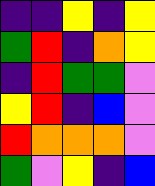[["indigo", "indigo", "yellow", "indigo", "yellow"], ["green", "red", "indigo", "orange", "yellow"], ["indigo", "red", "green", "green", "violet"], ["yellow", "red", "indigo", "blue", "violet"], ["red", "orange", "orange", "orange", "violet"], ["green", "violet", "yellow", "indigo", "blue"]]